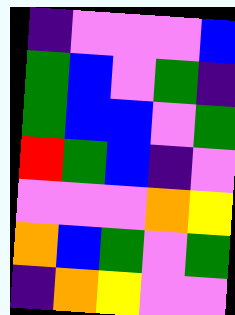[["indigo", "violet", "violet", "violet", "blue"], ["green", "blue", "violet", "green", "indigo"], ["green", "blue", "blue", "violet", "green"], ["red", "green", "blue", "indigo", "violet"], ["violet", "violet", "violet", "orange", "yellow"], ["orange", "blue", "green", "violet", "green"], ["indigo", "orange", "yellow", "violet", "violet"]]